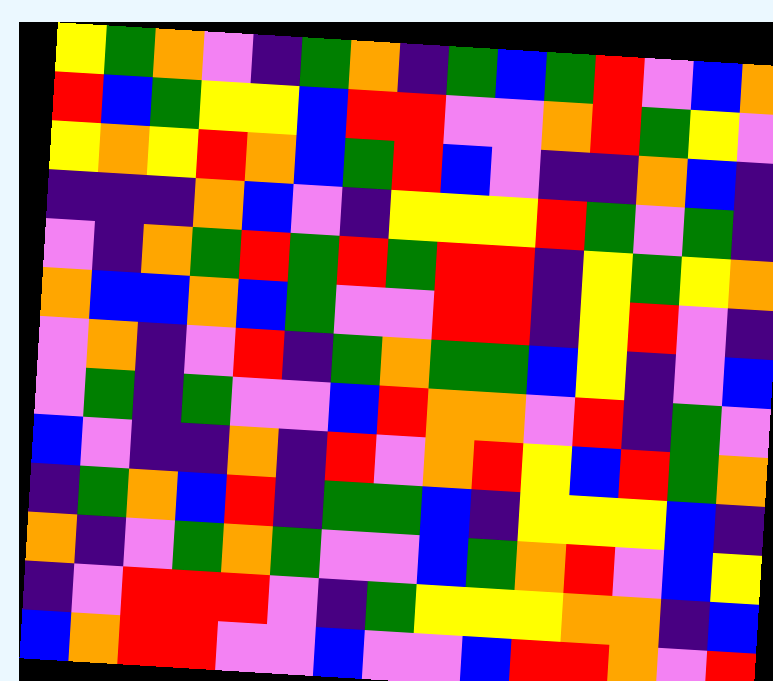[["yellow", "green", "orange", "violet", "indigo", "green", "orange", "indigo", "green", "blue", "green", "red", "violet", "blue", "orange"], ["red", "blue", "green", "yellow", "yellow", "blue", "red", "red", "violet", "violet", "orange", "red", "green", "yellow", "violet"], ["yellow", "orange", "yellow", "red", "orange", "blue", "green", "red", "blue", "violet", "indigo", "indigo", "orange", "blue", "indigo"], ["indigo", "indigo", "indigo", "orange", "blue", "violet", "indigo", "yellow", "yellow", "yellow", "red", "green", "violet", "green", "indigo"], ["violet", "indigo", "orange", "green", "red", "green", "red", "green", "red", "red", "indigo", "yellow", "green", "yellow", "orange"], ["orange", "blue", "blue", "orange", "blue", "green", "violet", "violet", "red", "red", "indigo", "yellow", "red", "violet", "indigo"], ["violet", "orange", "indigo", "violet", "red", "indigo", "green", "orange", "green", "green", "blue", "yellow", "indigo", "violet", "blue"], ["violet", "green", "indigo", "green", "violet", "violet", "blue", "red", "orange", "orange", "violet", "red", "indigo", "green", "violet"], ["blue", "violet", "indigo", "indigo", "orange", "indigo", "red", "violet", "orange", "red", "yellow", "blue", "red", "green", "orange"], ["indigo", "green", "orange", "blue", "red", "indigo", "green", "green", "blue", "indigo", "yellow", "yellow", "yellow", "blue", "indigo"], ["orange", "indigo", "violet", "green", "orange", "green", "violet", "violet", "blue", "green", "orange", "red", "violet", "blue", "yellow"], ["indigo", "violet", "red", "red", "red", "violet", "indigo", "green", "yellow", "yellow", "yellow", "orange", "orange", "indigo", "blue"], ["blue", "orange", "red", "red", "violet", "violet", "blue", "violet", "violet", "blue", "red", "red", "orange", "violet", "red"]]